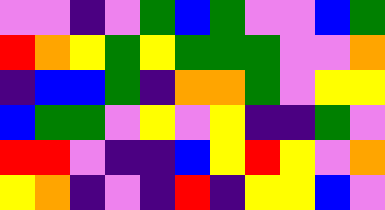[["violet", "violet", "indigo", "violet", "green", "blue", "green", "violet", "violet", "blue", "green"], ["red", "orange", "yellow", "green", "yellow", "green", "green", "green", "violet", "violet", "orange"], ["indigo", "blue", "blue", "green", "indigo", "orange", "orange", "green", "violet", "yellow", "yellow"], ["blue", "green", "green", "violet", "yellow", "violet", "yellow", "indigo", "indigo", "green", "violet"], ["red", "red", "violet", "indigo", "indigo", "blue", "yellow", "red", "yellow", "violet", "orange"], ["yellow", "orange", "indigo", "violet", "indigo", "red", "indigo", "yellow", "yellow", "blue", "violet"]]